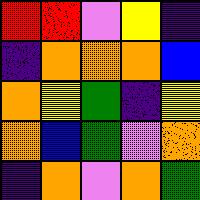[["red", "red", "violet", "yellow", "indigo"], ["indigo", "orange", "orange", "orange", "blue"], ["orange", "yellow", "green", "indigo", "yellow"], ["orange", "blue", "green", "violet", "orange"], ["indigo", "orange", "violet", "orange", "green"]]